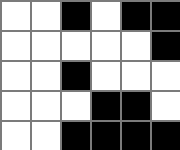[["white", "white", "black", "white", "black", "black"], ["white", "white", "white", "white", "white", "black"], ["white", "white", "black", "white", "white", "white"], ["white", "white", "white", "black", "black", "white"], ["white", "white", "black", "black", "black", "black"]]